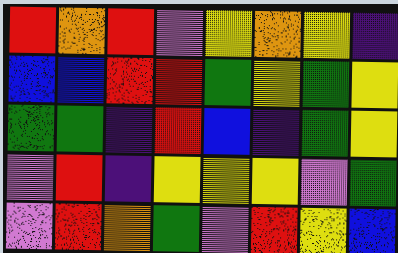[["red", "orange", "red", "violet", "yellow", "orange", "yellow", "indigo"], ["blue", "blue", "red", "red", "green", "yellow", "green", "yellow"], ["green", "green", "indigo", "red", "blue", "indigo", "green", "yellow"], ["violet", "red", "indigo", "yellow", "yellow", "yellow", "violet", "green"], ["violet", "red", "orange", "green", "violet", "red", "yellow", "blue"]]